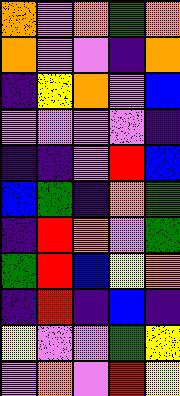[["orange", "violet", "orange", "green", "orange"], ["orange", "violet", "violet", "indigo", "orange"], ["indigo", "yellow", "orange", "violet", "blue"], ["violet", "violet", "violet", "violet", "indigo"], ["indigo", "indigo", "violet", "red", "blue"], ["blue", "green", "indigo", "orange", "green"], ["indigo", "red", "orange", "violet", "green"], ["green", "red", "blue", "yellow", "orange"], ["indigo", "red", "indigo", "blue", "indigo"], ["yellow", "violet", "violet", "green", "yellow"], ["violet", "orange", "violet", "red", "yellow"]]